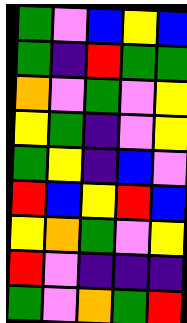[["green", "violet", "blue", "yellow", "blue"], ["green", "indigo", "red", "green", "green"], ["orange", "violet", "green", "violet", "yellow"], ["yellow", "green", "indigo", "violet", "yellow"], ["green", "yellow", "indigo", "blue", "violet"], ["red", "blue", "yellow", "red", "blue"], ["yellow", "orange", "green", "violet", "yellow"], ["red", "violet", "indigo", "indigo", "indigo"], ["green", "violet", "orange", "green", "red"]]